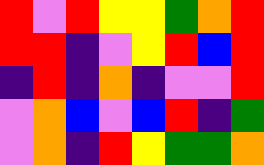[["red", "violet", "red", "yellow", "yellow", "green", "orange", "red"], ["red", "red", "indigo", "violet", "yellow", "red", "blue", "red"], ["indigo", "red", "indigo", "orange", "indigo", "violet", "violet", "red"], ["violet", "orange", "blue", "violet", "blue", "red", "indigo", "green"], ["violet", "orange", "indigo", "red", "yellow", "green", "green", "orange"]]